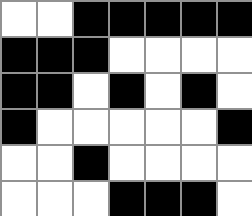[["white", "white", "black", "black", "black", "black", "black"], ["black", "black", "black", "white", "white", "white", "white"], ["black", "black", "white", "black", "white", "black", "white"], ["black", "white", "white", "white", "white", "white", "black"], ["white", "white", "black", "white", "white", "white", "white"], ["white", "white", "white", "black", "black", "black", "white"]]